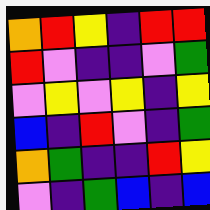[["orange", "red", "yellow", "indigo", "red", "red"], ["red", "violet", "indigo", "indigo", "violet", "green"], ["violet", "yellow", "violet", "yellow", "indigo", "yellow"], ["blue", "indigo", "red", "violet", "indigo", "green"], ["orange", "green", "indigo", "indigo", "red", "yellow"], ["violet", "indigo", "green", "blue", "indigo", "blue"]]